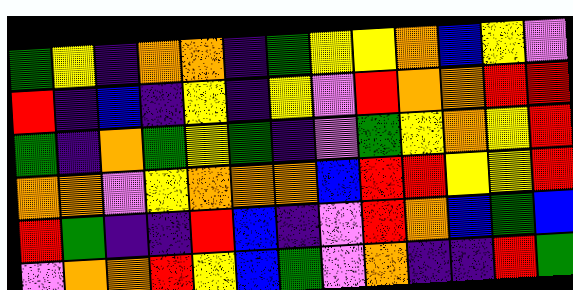[["green", "yellow", "indigo", "orange", "orange", "indigo", "green", "yellow", "yellow", "orange", "blue", "yellow", "violet"], ["red", "indigo", "blue", "indigo", "yellow", "indigo", "yellow", "violet", "red", "orange", "orange", "red", "red"], ["green", "indigo", "orange", "green", "yellow", "green", "indigo", "violet", "green", "yellow", "orange", "yellow", "red"], ["orange", "orange", "violet", "yellow", "orange", "orange", "orange", "blue", "red", "red", "yellow", "yellow", "red"], ["red", "green", "indigo", "indigo", "red", "blue", "indigo", "violet", "red", "orange", "blue", "green", "blue"], ["violet", "orange", "orange", "red", "yellow", "blue", "green", "violet", "orange", "indigo", "indigo", "red", "green"]]